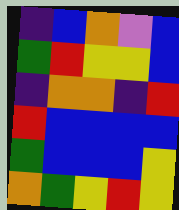[["indigo", "blue", "orange", "violet", "blue"], ["green", "red", "yellow", "yellow", "blue"], ["indigo", "orange", "orange", "indigo", "red"], ["red", "blue", "blue", "blue", "blue"], ["green", "blue", "blue", "blue", "yellow"], ["orange", "green", "yellow", "red", "yellow"]]